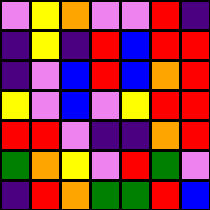[["violet", "yellow", "orange", "violet", "violet", "red", "indigo"], ["indigo", "yellow", "indigo", "red", "blue", "red", "red"], ["indigo", "violet", "blue", "red", "blue", "orange", "red"], ["yellow", "violet", "blue", "violet", "yellow", "red", "red"], ["red", "red", "violet", "indigo", "indigo", "orange", "red"], ["green", "orange", "yellow", "violet", "red", "green", "violet"], ["indigo", "red", "orange", "green", "green", "red", "blue"]]